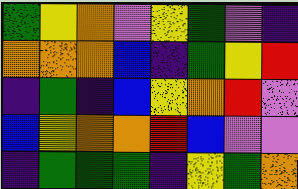[["green", "yellow", "orange", "violet", "yellow", "green", "violet", "indigo"], ["orange", "orange", "orange", "blue", "indigo", "green", "yellow", "red"], ["indigo", "green", "indigo", "blue", "yellow", "orange", "red", "violet"], ["blue", "yellow", "orange", "orange", "red", "blue", "violet", "violet"], ["indigo", "green", "green", "green", "indigo", "yellow", "green", "orange"]]